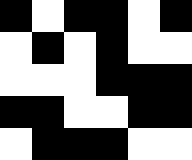[["black", "white", "black", "black", "white", "black"], ["white", "black", "white", "black", "white", "white"], ["white", "white", "white", "black", "black", "black"], ["black", "black", "white", "white", "black", "black"], ["white", "black", "black", "black", "white", "white"]]